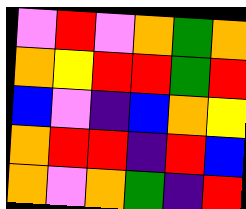[["violet", "red", "violet", "orange", "green", "orange"], ["orange", "yellow", "red", "red", "green", "red"], ["blue", "violet", "indigo", "blue", "orange", "yellow"], ["orange", "red", "red", "indigo", "red", "blue"], ["orange", "violet", "orange", "green", "indigo", "red"]]